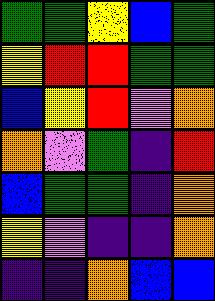[["green", "green", "yellow", "blue", "green"], ["yellow", "red", "red", "green", "green"], ["blue", "yellow", "red", "violet", "orange"], ["orange", "violet", "green", "indigo", "red"], ["blue", "green", "green", "indigo", "orange"], ["yellow", "violet", "indigo", "indigo", "orange"], ["indigo", "indigo", "orange", "blue", "blue"]]